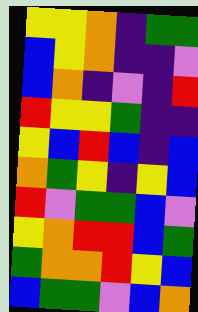[["yellow", "yellow", "orange", "indigo", "green", "green"], ["blue", "yellow", "orange", "indigo", "indigo", "violet"], ["blue", "orange", "indigo", "violet", "indigo", "red"], ["red", "yellow", "yellow", "green", "indigo", "indigo"], ["yellow", "blue", "red", "blue", "indigo", "blue"], ["orange", "green", "yellow", "indigo", "yellow", "blue"], ["red", "violet", "green", "green", "blue", "violet"], ["yellow", "orange", "red", "red", "blue", "green"], ["green", "orange", "orange", "red", "yellow", "blue"], ["blue", "green", "green", "violet", "blue", "orange"]]